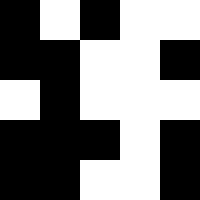[["black", "white", "black", "white", "white"], ["black", "black", "white", "white", "black"], ["white", "black", "white", "white", "white"], ["black", "black", "black", "white", "black"], ["black", "black", "white", "white", "black"]]